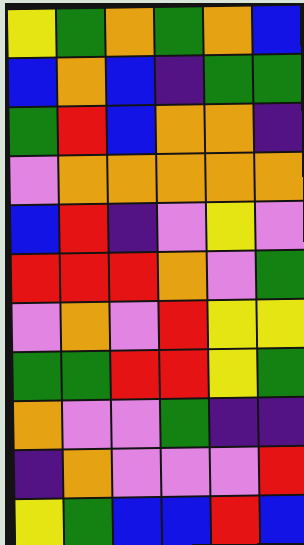[["yellow", "green", "orange", "green", "orange", "blue"], ["blue", "orange", "blue", "indigo", "green", "green"], ["green", "red", "blue", "orange", "orange", "indigo"], ["violet", "orange", "orange", "orange", "orange", "orange"], ["blue", "red", "indigo", "violet", "yellow", "violet"], ["red", "red", "red", "orange", "violet", "green"], ["violet", "orange", "violet", "red", "yellow", "yellow"], ["green", "green", "red", "red", "yellow", "green"], ["orange", "violet", "violet", "green", "indigo", "indigo"], ["indigo", "orange", "violet", "violet", "violet", "red"], ["yellow", "green", "blue", "blue", "red", "blue"]]